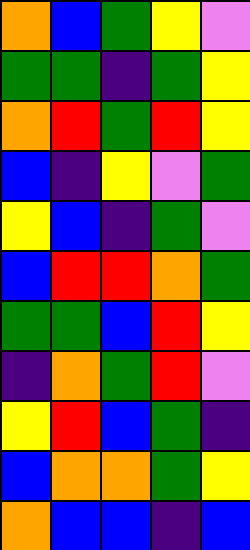[["orange", "blue", "green", "yellow", "violet"], ["green", "green", "indigo", "green", "yellow"], ["orange", "red", "green", "red", "yellow"], ["blue", "indigo", "yellow", "violet", "green"], ["yellow", "blue", "indigo", "green", "violet"], ["blue", "red", "red", "orange", "green"], ["green", "green", "blue", "red", "yellow"], ["indigo", "orange", "green", "red", "violet"], ["yellow", "red", "blue", "green", "indigo"], ["blue", "orange", "orange", "green", "yellow"], ["orange", "blue", "blue", "indigo", "blue"]]